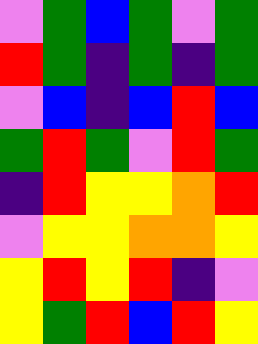[["violet", "green", "blue", "green", "violet", "green"], ["red", "green", "indigo", "green", "indigo", "green"], ["violet", "blue", "indigo", "blue", "red", "blue"], ["green", "red", "green", "violet", "red", "green"], ["indigo", "red", "yellow", "yellow", "orange", "red"], ["violet", "yellow", "yellow", "orange", "orange", "yellow"], ["yellow", "red", "yellow", "red", "indigo", "violet"], ["yellow", "green", "red", "blue", "red", "yellow"]]